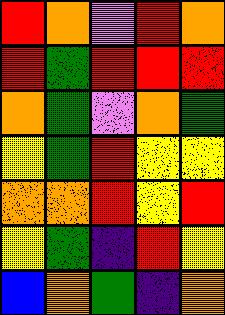[["red", "orange", "violet", "red", "orange"], ["red", "green", "red", "red", "red"], ["orange", "green", "violet", "orange", "green"], ["yellow", "green", "red", "yellow", "yellow"], ["orange", "orange", "red", "yellow", "red"], ["yellow", "green", "indigo", "red", "yellow"], ["blue", "orange", "green", "indigo", "orange"]]